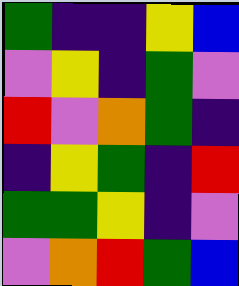[["green", "indigo", "indigo", "yellow", "blue"], ["violet", "yellow", "indigo", "green", "violet"], ["red", "violet", "orange", "green", "indigo"], ["indigo", "yellow", "green", "indigo", "red"], ["green", "green", "yellow", "indigo", "violet"], ["violet", "orange", "red", "green", "blue"]]